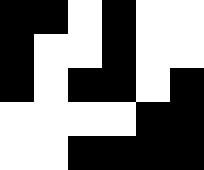[["black", "black", "white", "black", "white", "white"], ["black", "white", "white", "black", "white", "white"], ["black", "white", "black", "black", "white", "black"], ["white", "white", "white", "white", "black", "black"], ["white", "white", "black", "black", "black", "black"]]